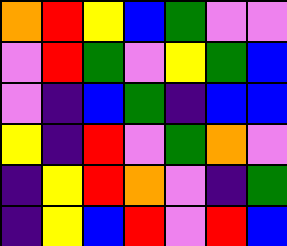[["orange", "red", "yellow", "blue", "green", "violet", "violet"], ["violet", "red", "green", "violet", "yellow", "green", "blue"], ["violet", "indigo", "blue", "green", "indigo", "blue", "blue"], ["yellow", "indigo", "red", "violet", "green", "orange", "violet"], ["indigo", "yellow", "red", "orange", "violet", "indigo", "green"], ["indigo", "yellow", "blue", "red", "violet", "red", "blue"]]